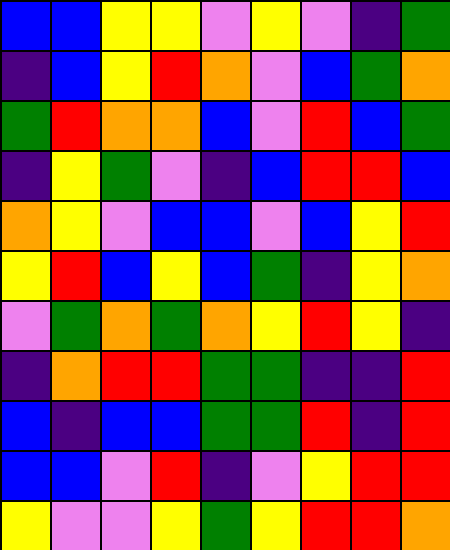[["blue", "blue", "yellow", "yellow", "violet", "yellow", "violet", "indigo", "green"], ["indigo", "blue", "yellow", "red", "orange", "violet", "blue", "green", "orange"], ["green", "red", "orange", "orange", "blue", "violet", "red", "blue", "green"], ["indigo", "yellow", "green", "violet", "indigo", "blue", "red", "red", "blue"], ["orange", "yellow", "violet", "blue", "blue", "violet", "blue", "yellow", "red"], ["yellow", "red", "blue", "yellow", "blue", "green", "indigo", "yellow", "orange"], ["violet", "green", "orange", "green", "orange", "yellow", "red", "yellow", "indigo"], ["indigo", "orange", "red", "red", "green", "green", "indigo", "indigo", "red"], ["blue", "indigo", "blue", "blue", "green", "green", "red", "indigo", "red"], ["blue", "blue", "violet", "red", "indigo", "violet", "yellow", "red", "red"], ["yellow", "violet", "violet", "yellow", "green", "yellow", "red", "red", "orange"]]